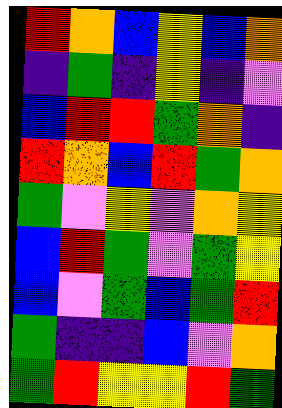[["red", "orange", "blue", "yellow", "blue", "orange"], ["indigo", "green", "indigo", "yellow", "indigo", "violet"], ["blue", "red", "red", "green", "orange", "indigo"], ["red", "orange", "blue", "red", "green", "orange"], ["green", "violet", "yellow", "violet", "orange", "yellow"], ["blue", "red", "green", "violet", "green", "yellow"], ["blue", "violet", "green", "blue", "green", "red"], ["green", "indigo", "indigo", "blue", "violet", "orange"], ["green", "red", "yellow", "yellow", "red", "green"]]